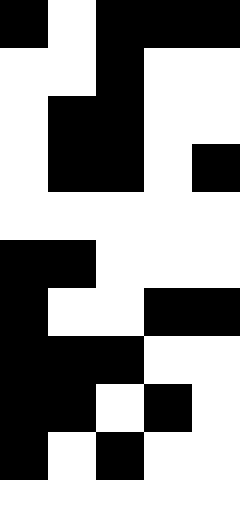[["black", "white", "black", "black", "black"], ["white", "white", "black", "white", "white"], ["white", "black", "black", "white", "white"], ["white", "black", "black", "white", "black"], ["white", "white", "white", "white", "white"], ["black", "black", "white", "white", "white"], ["black", "white", "white", "black", "black"], ["black", "black", "black", "white", "white"], ["black", "black", "white", "black", "white"], ["black", "white", "black", "white", "white"], ["white", "white", "white", "white", "white"]]